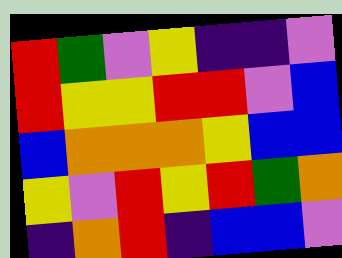[["red", "green", "violet", "yellow", "indigo", "indigo", "violet"], ["red", "yellow", "yellow", "red", "red", "violet", "blue"], ["blue", "orange", "orange", "orange", "yellow", "blue", "blue"], ["yellow", "violet", "red", "yellow", "red", "green", "orange"], ["indigo", "orange", "red", "indigo", "blue", "blue", "violet"]]